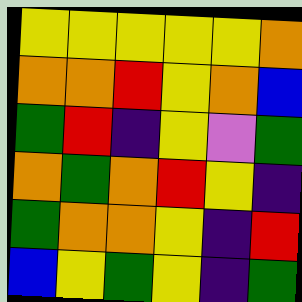[["yellow", "yellow", "yellow", "yellow", "yellow", "orange"], ["orange", "orange", "red", "yellow", "orange", "blue"], ["green", "red", "indigo", "yellow", "violet", "green"], ["orange", "green", "orange", "red", "yellow", "indigo"], ["green", "orange", "orange", "yellow", "indigo", "red"], ["blue", "yellow", "green", "yellow", "indigo", "green"]]